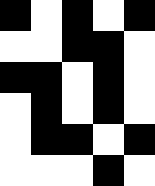[["black", "white", "black", "white", "black"], ["white", "white", "black", "black", "white"], ["black", "black", "white", "black", "white"], ["white", "black", "white", "black", "white"], ["white", "black", "black", "white", "black"], ["white", "white", "white", "black", "white"]]